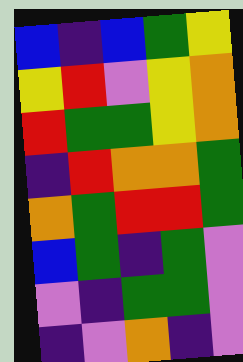[["blue", "indigo", "blue", "green", "yellow"], ["yellow", "red", "violet", "yellow", "orange"], ["red", "green", "green", "yellow", "orange"], ["indigo", "red", "orange", "orange", "green"], ["orange", "green", "red", "red", "green"], ["blue", "green", "indigo", "green", "violet"], ["violet", "indigo", "green", "green", "violet"], ["indigo", "violet", "orange", "indigo", "violet"]]